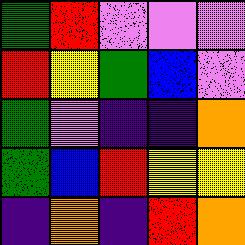[["green", "red", "violet", "violet", "violet"], ["red", "yellow", "green", "blue", "violet"], ["green", "violet", "indigo", "indigo", "orange"], ["green", "blue", "red", "yellow", "yellow"], ["indigo", "orange", "indigo", "red", "orange"]]